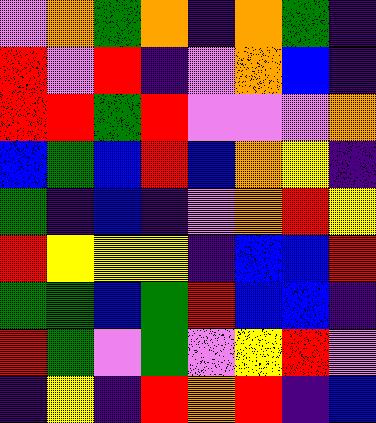[["violet", "orange", "green", "orange", "indigo", "orange", "green", "indigo"], ["red", "violet", "red", "indigo", "violet", "orange", "blue", "indigo"], ["red", "red", "green", "red", "violet", "violet", "violet", "orange"], ["blue", "green", "blue", "red", "blue", "orange", "yellow", "indigo"], ["green", "indigo", "blue", "indigo", "violet", "orange", "red", "yellow"], ["red", "yellow", "yellow", "yellow", "indigo", "blue", "blue", "red"], ["green", "green", "blue", "green", "red", "blue", "blue", "indigo"], ["red", "green", "violet", "green", "violet", "yellow", "red", "violet"], ["indigo", "yellow", "indigo", "red", "orange", "red", "indigo", "blue"]]